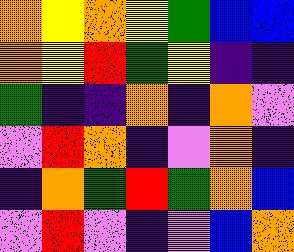[["orange", "yellow", "orange", "yellow", "green", "blue", "blue"], ["orange", "yellow", "red", "green", "yellow", "indigo", "indigo"], ["green", "indigo", "indigo", "orange", "indigo", "orange", "violet"], ["violet", "red", "orange", "indigo", "violet", "orange", "indigo"], ["indigo", "orange", "green", "red", "green", "orange", "blue"], ["violet", "red", "violet", "indigo", "violet", "blue", "orange"]]